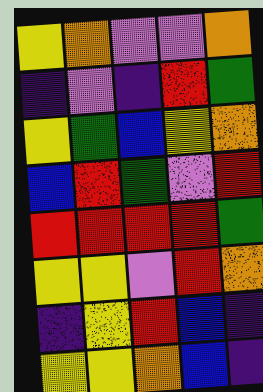[["yellow", "orange", "violet", "violet", "orange"], ["indigo", "violet", "indigo", "red", "green"], ["yellow", "green", "blue", "yellow", "orange"], ["blue", "red", "green", "violet", "red"], ["red", "red", "red", "red", "green"], ["yellow", "yellow", "violet", "red", "orange"], ["indigo", "yellow", "red", "blue", "indigo"], ["yellow", "yellow", "orange", "blue", "indigo"]]